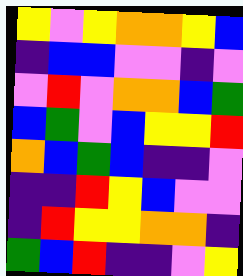[["yellow", "violet", "yellow", "orange", "orange", "yellow", "blue"], ["indigo", "blue", "blue", "violet", "violet", "indigo", "violet"], ["violet", "red", "violet", "orange", "orange", "blue", "green"], ["blue", "green", "violet", "blue", "yellow", "yellow", "red"], ["orange", "blue", "green", "blue", "indigo", "indigo", "violet"], ["indigo", "indigo", "red", "yellow", "blue", "violet", "violet"], ["indigo", "red", "yellow", "yellow", "orange", "orange", "indigo"], ["green", "blue", "red", "indigo", "indigo", "violet", "yellow"]]